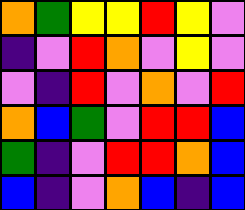[["orange", "green", "yellow", "yellow", "red", "yellow", "violet"], ["indigo", "violet", "red", "orange", "violet", "yellow", "violet"], ["violet", "indigo", "red", "violet", "orange", "violet", "red"], ["orange", "blue", "green", "violet", "red", "red", "blue"], ["green", "indigo", "violet", "red", "red", "orange", "blue"], ["blue", "indigo", "violet", "orange", "blue", "indigo", "blue"]]